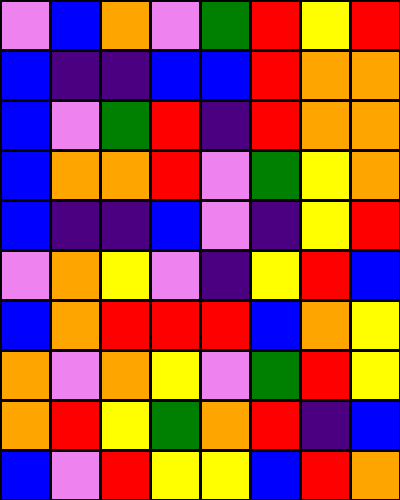[["violet", "blue", "orange", "violet", "green", "red", "yellow", "red"], ["blue", "indigo", "indigo", "blue", "blue", "red", "orange", "orange"], ["blue", "violet", "green", "red", "indigo", "red", "orange", "orange"], ["blue", "orange", "orange", "red", "violet", "green", "yellow", "orange"], ["blue", "indigo", "indigo", "blue", "violet", "indigo", "yellow", "red"], ["violet", "orange", "yellow", "violet", "indigo", "yellow", "red", "blue"], ["blue", "orange", "red", "red", "red", "blue", "orange", "yellow"], ["orange", "violet", "orange", "yellow", "violet", "green", "red", "yellow"], ["orange", "red", "yellow", "green", "orange", "red", "indigo", "blue"], ["blue", "violet", "red", "yellow", "yellow", "blue", "red", "orange"]]